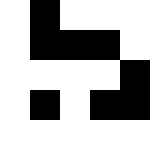[["white", "black", "white", "white", "white"], ["white", "black", "black", "black", "white"], ["white", "white", "white", "white", "black"], ["white", "black", "white", "black", "black"], ["white", "white", "white", "white", "white"]]